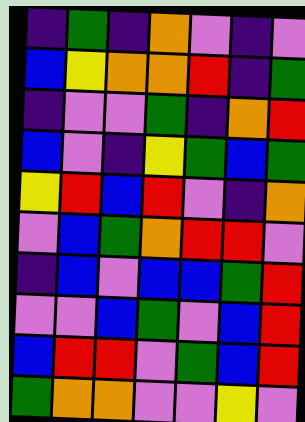[["indigo", "green", "indigo", "orange", "violet", "indigo", "violet"], ["blue", "yellow", "orange", "orange", "red", "indigo", "green"], ["indigo", "violet", "violet", "green", "indigo", "orange", "red"], ["blue", "violet", "indigo", "yellow", "green", "blue", "green"], ["yellow", "red", "blue", "red", "violet", "indigo", "orange"], ["violet", "blue", "green", "orange", "red", "red", "violet"], ["indigo", "blue", "violet", "blue", "blue", "green", "red"], ["violet", "violet", "blue", "green", "violet", "blue", "red"], ["blue", "red", "red", "violet", "green", "blue", "red"], ["green", "orange", "orange", "violet", "violet", "yellow", "violet"]]